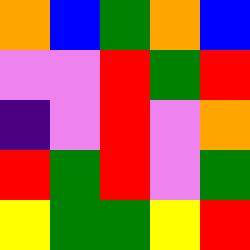[["orange", "blue", "green", "orange", "blue"], ["violet", "violet", "red", "green", "red"], ["indigo", "violet", "red", "violet", "orange"], ["red", "green", "red", "violet", "green"], ["yellow", "green", "green", "yellow", "red"]]